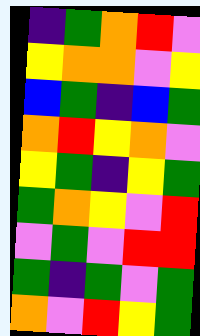[["indigo", "green", "orange", "red", "violet"], ["yellow", "orange", "orange", "violet", "yellow"], ["blue", "green", "indigo", "blue", "green"], ["orange", "red", "yellow", "orange", "violet"], ["yellow", "green", "indigo", "yellow", "green"], ["green", "orange", "yellow", "violet", "red"], ["violet", "green", "violet", "red", "red"], ["green", "indigo", "green", "violet", "green"], ["orange", "violet", "red", "yellow", "green"]]